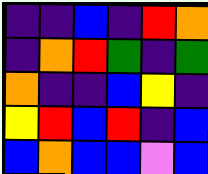[["indigo", "indigo", "blue", "indigo", "red", "orange"], ["indigo", "orange", "red", "green", "indigo", "green"], ["orange", "indigo", "indigo", "blue", "yellow", "indigo"], ["yellow", "red", "blue", "red", "indigo", "blue"], ["blue", "orange", "blue", "blue", "violet", "blue"]]